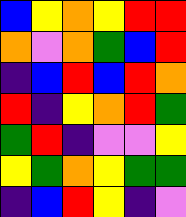[["blue", "yellow", "orange", "yellow", "red", "red"], ["orange", "violet", "orange", "green", "blue", "red"], ["indigo", "blue", "red", "blue", "red", "orange"], ["red", "indigo", "yellow", "orange", "red", "green"], ["green", "red", "indigo", "violet", "violet", "yellow"], ["yellow", "green", "orange", "yellow", "green", "green"], ["indigo", "blue", "red", "yellow", "indigo", "violet"]]